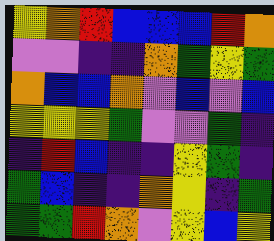[["yellow", "orange", "red", "blue", "blue", "blue", "red", "orange"], ["violet", "violet", "indigo", "indigo", "orange", "green", "yellow", "green"], ["orange", "blue", "blue", "orange", "violet", "blue", "violet", "blue"], ["yellow", "yellow", "yellow", "green", "violet", "violet", "green", "indigo"], ["indigo", "red", "blue", "indigo", "indigo", "yellow", "green", "indigo"], ["green", "blue", "indigo", "indigo", "orange", "yellow", "indigo", "green"], ["green", "green", "red", "orange", "violet", "yellow", "blue", "yellow"]]